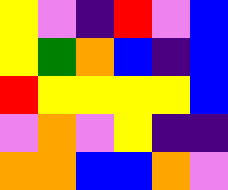[["yellow", "violet", "indigo", "red", "violet", "blue"], ["yellow", "green", "orange", "blue", "indigo", "blue"], ["red", "yellow", "yellow", "yellow", "yellow", "blue"], ["violet", "orange", "violet", "yellow", "indigo", "indigo"], ["orange", "orange", "blue", "blue", "orange", "violet"]]